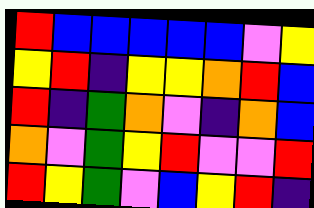[["red", "blue", "blue", "blue", "blue", "blue", "violet", "yellow"], ["yellow", "red", "indigo", "yellow", "yellow", "orange", "red", "blue"], ["red", "indigo", "green", "orange", "violet", "indigo", "orange", "blue"], ["orange", "violet", "green", "yellow", "red", "violet", "violet", "red"], ["red", "yellow", "green", "violet", "blue", "yellow", "red", "indigo"]]